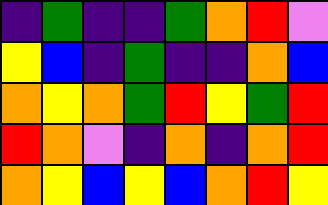[["indigo", "green", "indigo", "indigo", "green", "orange", "red", "violet"], ["yellow", "blue", "indigo", "green", "indigo", "indigo", "orange", "blue"], ["orange", "yellow", "orange", "green", "red", "yellow", "green", "red"], ["red", "orange", "violet", "indigo", "orange", "indigo", "orange", "red"], ["orange", "yellow", "blue", "yellow", "blue", "orange", "red", "yellow"]]